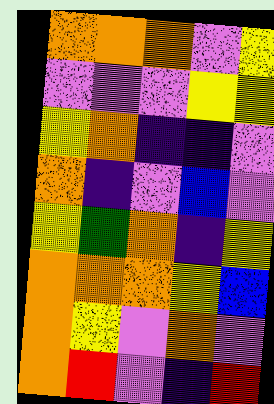[["orange", "orange", "orange", "violet", "yellow"], ["violet", "violet", "violet", "yellow", "yellow"], ["yellow", "orange", "indigo", "indigo", "violet"], ["orange", "indigo", "violet", "blue", "violet"], ["yellow", "green", "orange", "indigo", "yellow"], ["orange", "orange", "orange", "yellow", "blue"], ["orange", "yellow", "violet", "orange", "violet"], ["orange", "red", "violet", "indigo", "red"]]